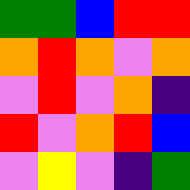[["green", "green", "blue", "red", "red"], ["orange", "red", "orange", "violet", "orange"], ["violet", "red", "violet", "orange", "indigo"], ["red", "violet", "orange", "red", "blue"], ["violet", "yellow", "violet", "indigo", "green"]]